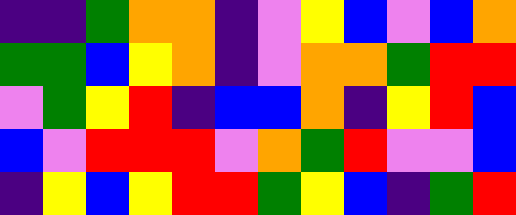[["indigo", "indigo", "green", "orange", "orange", "indigo", "violet", "yellow", "blue", "violet", "blue", "orange"], ["green", "green", "blue", "yellow", "orange", "indigo", "violet", "orange", "orange", "green", "red", "red"], ["violet", "green", "yellow", "red", "indigo", "blue", "blue", "orange", "indigo", "yellow", "red", "blue"], ["blue", "violet", "red", "red", "red", "violet", "orange", "green", "red", "violet", "violet", "blue"], ["indigo", "yellow", "blue", "yellow", "red", "red", "green", "yellow", "blue", "indigo", "green", "red"]]